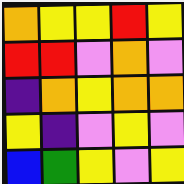[["orange", "yellow", "yellow", "red", "yellow"], ["red", "red", "violet", "orange", "violet"], ["indigo", "orange", "yellow", "orange", "orange"], ["yellow", "indigo", "violet", "yellow", "violet"], ["blue", "green", "yellow", "violet", "yellow"]]